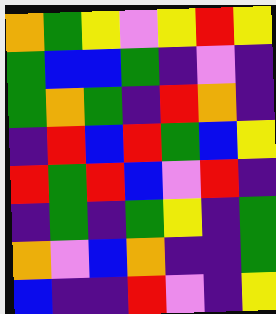[["orange", "green", "yellow", "violet", "yellow", "red", "yellow"], ["green", "blue", "blue", "green", "indigo", "violet", "indigo"], ["green", "orange", "green", "indigo", "red", "orange", "indigo"], ["indigo", "red", "blue", "red", "green", "blue", "yellow"], ["red", "green", "red", "blue", "violet", "red", "indigo"], ["indigo", "green", "indigo", "green", "yellow", "indigo", "green"], ["orange", "violet", "blue", "orange", "indigo", "indigo", "green"], ["blue", "indigo", "indigo", "red", "violet", "indigo", "yellow"]]